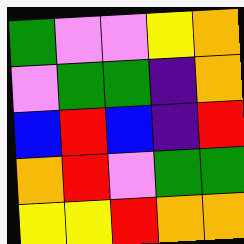[["green", "violet", "violet", "yellow", "orange"], ["violet", "green", "green", "indigo", "orange"], ["blue", "red", "blue", "indigo", "red"], ["orange", "red", "violet", "green", "green"], ["yellow", "yellow", "red", "orange", "orange"]]